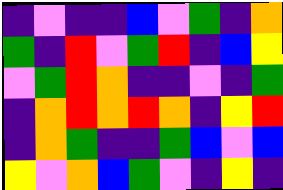[["indigo", "violet", "indigo", "indigo", "blue", "violet", "green", "indigo", "orange"], ["green", "indigo", "red", "violet", "green", "red", "indigo", "blue", "yellow"], ["violet", "green", "red", "orange", "indigo", "indigo", "violet", "indigo", "green"], ["indigo", "orange", "red", "orange", "red", "orange", "indigo", "yellow", "red"], ["indigo", "orange", "green", "indigo", "indigo", "green", "blue", "violet", "blue"], ["yellow", "violet", "orange", "blue", "green", "violet", "indigo", "yellow", "indigo"]]